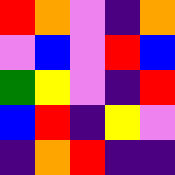[["red", "orange", "violet", "indigo", "orange"], ["violet", "blue", "violet", "red", "blue"], ["green", "yellow", "violet", "indigo", "red"], ["blue", "red", "indigo", "yellow", "violet"], ["indigo", "orange", "red", "indigo", "indigo"]]